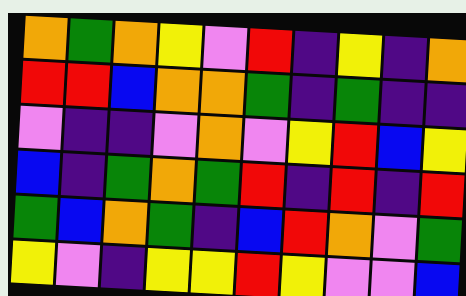[["orange", "green", "orange", "yellow", "violet", "red", "indigo", "yellow", "indigo", "orange"], ["red", "red", "blue", "orange", "orange", "green", "indigo", "green", "indigo", "indigo"], ["violet", "indigo", "indigo", "violet", "orange", "violet", "yellow", "red", "blue", "yellow"], ["blue", "indigo", "green", "orange", "green", "red", "indigo", "red", "indigo", "red"], ["green", "blue", "orange", "green", "indigo", "blue", "red", "orange", "violet", "green"], ["yellow", "violet", "indigo", "yellow", "yellow", "red", "yellow", "violet", "violet", "blue"]]